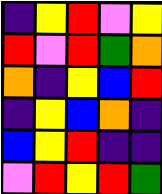[["indigo", "yellow", "red", "violet", "yellow"], ["red", "violet", "red", "green", "orange"], ["orange", "indigo", "yellow", "blue", "red"], ["indigo", "yellow", "blue", "orange", "indigo"], ["blue", "yellow", "red", "indigo", "indigo"], ["violet", "red", "yellow", "red", "green"]]